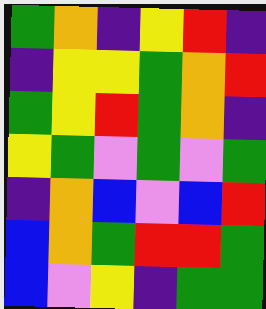[["green", "orange", "indigo", "yellow", "red", "indigo"], ["indigo", "yellow", "yellow", "green", "orange", "red"], ["green", "yellow", "red", "green", "orange", "indigo"], ["yellow", "green", "violet", "green", "violet", "green"], ["indigo", "orange", "blue", "violet", "blue", "red"], ["blue", "orange", "green", "red", "red", "green"], ["blue", "violet", "yellow", "indigo", "green", "green"]]